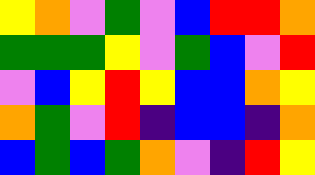[["yellow", "orange", "violet", "green", "violet", "blue", "red", "red", "orange"], ["green", "green", "green", "yellow", "violet", "green", "blue", "violet", "red"], ["violet", "blue", "yellow", "red", "yellow", "blue", "blue", "orange", "yellow"], ["orange", "green", "violet", "red", "indigo", "blue", "blue", "indigo", "orange"], ["blue", "green", "blue", "green", "orange", "violet", "indigo", "red", "yellow"]]